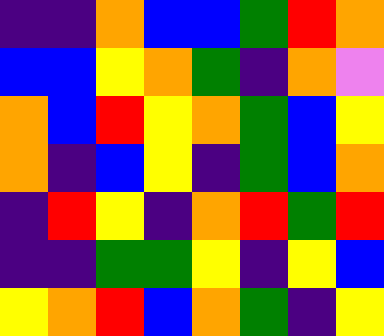[["indigo", "indigo", "orange", "blue", "blue", "green", "red", "orange"], ["blue", "blue", "yellow", "orange", "green", "indigo", "orange", "violet"], ["orange", "blue", "red", "yellow", "orange", "green", "blue", "yellow"], ["orange", "indigo", "blue", "yellow", "indigo", "green", "blue", "orange"], ["indigo", "red", "yellow", "indigo", "orange", "red", "green", "red"], ["indigo", "indigo", "green", "green", "yellow", "indigo", "yellow", "blue"], ["yellow", "orange", "red", "blue", "orange", "green", "indigo", "yellow"]]